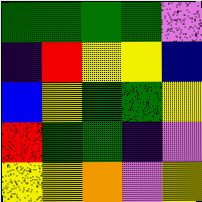[["green", "green", "green", "green", "violet"], ["indigo", "red", "yellow", "yellow", "blue"], ["blue", "yellow", "green", "green", "yellow"], ["red", "green", "green", "indigo", "violet"], ["yellow", "yellow", "orange", "violet", "yellow"]]